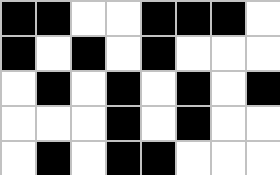[["black", "black", "white", "white", "black", "black", "black", "white"], ["black", "white", "black", "white", "black", "white", "white", "white"], ["white", "black", "white", "black", "white", "black", "white", "black"], ["white", "white", "white", "black", "white", "black", "white", "white"], ["white", "black", "white", "black", "black", "white", "white", "white"]]